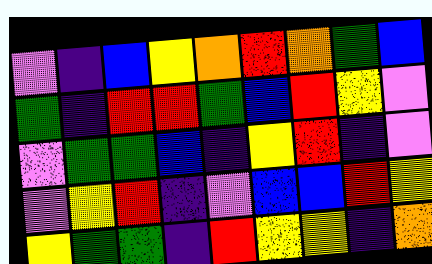[["violet", "indigo", "blue", "yellow", "orange", "red", "orange", "green", "blue"], ["green", "indigo", "red", "red", "green", "blue", "red", "yellow", "violet"], ["violet", "green", "green", "blue", "indigo", "yellow", "red", "indigo", "violet"], ["violet", "yellow", "red", "indigo", "violet", "blue", "blue", "red", "yellow"], ["yellow", "green", "green", "indigo", "red", "yellow", "yellow", "indigo", "orange"]]